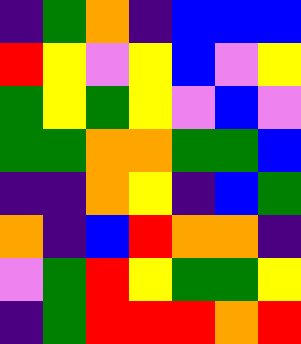[["indigo", "green", "orange", "indigo", "blue", "blue", "blue"], ["red", "yellow", "violet", "yellow", "blue", "violet", "yellow"], ["green", "yellow", "green", "yellow", "violet", "blue", "violet"], ["green", "green", "orange", "orange", "green", "green", "blue"], ["indigo", "indigo", "orange", "yellow", "indigo", "blue", "green"], ["orange", "indigo", "blue", "red", "orange", "orange", "indigo"], ["violet", "green", "red", "yellow", "green", "green", "yellow"], ["indigo", "green", "red", "red", "red", "orange", "red"]]